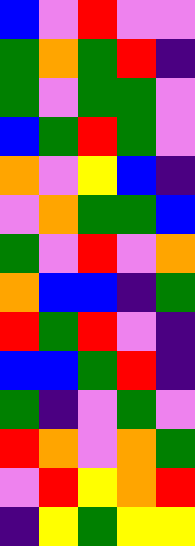[["blue", "violet", "red", "violet", "violet"], ["green", "orange", "green", "red", "indigo"], ["green", "violet", "green", "green", "violet"], ["blue", "green", "red", "green", "violet"], ["orange", "violet", "yellow", "blue", "indigo"], ["violet", "orange", "green", "green", "blue"], ["green", "violet", "red", "violet", "orange"], ["orange", "blue", "blue", "indigo", "green"], ["red", "green", "red", "violet", "indigo"], ["blue", "blue", "green", "red", "indigo"], ["green", "indigo", "violet", "green", "violet"], ["red", "orange", "violet", "orange", "green"], ["violet", "red", "yellow", "orange", "red"], ["indigo", "yellow", "green", "yellow", "yellow"]]